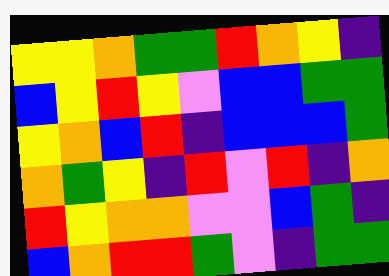[["yellow", "yellow", "orange", "green", "green", "red", "orange", "yellow", "indigo"], ["blue", "yellow", "red", "yellow", "violet", "blue", "blue", "green", "green"], ["yellow", "orange", "blue", "red", "indigo", "blue", "blue", "blue", "green"], ["orange", "green", "yellow", "indigo", "red", "violet", "red", "indigo", "orange"], ["red", "yellow", "orange", "orange", "violet", "violet", "blue", "green", "indigo"], ["blue", "orange", "red", "red", "green", "violet", "indigo", "green", "green"]]